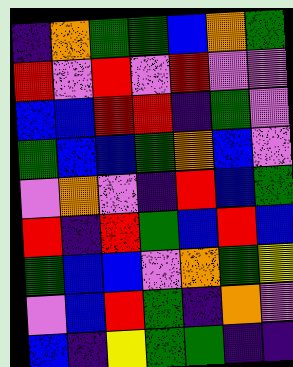[["indigo", "orange", "green", "green", "blue", "orange", "green"], ["red", "violet", "red", "violet", "red", "violet", "violet"], ["blue", "blue", "red", "red", "indigo", "green", "violet"], ["green", "blue", "blue", "green", "orange", "blue", "violet"], ["violet", "orange", "violet", "indigo", "red", "blue", "green"], ["red", "indigo", "red", "green", "blue", "red", "blue"], ["green", "blue", "blue", "violet", "orange", "green", "yellow"], ["violet", "blue", "red", "green", "indigo", "orange", "violet"], ["blue", "indigo", "yellow", "green", "green", "indigo", "indigo"]]